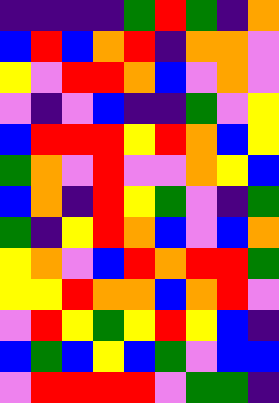[["indigo", "indigo", "indigo", "indigo", "green", "red", "green", "indigo", "orange"], ["blue", "red", "blue", "orange", "red", "indigo", "orange", "orange", "violet"], ["yellow", "violet", "red", "red", "orange", "blue", "violet", "orange", "violet"], ["violet", "indigo", "violet", "blue", "indigo", "indigo", "green", "violet", "yellow"], ["blue", "red", "red", "red", "yellow", "red", "orange", "blue", "yellow"], ["green", "orange", "violet", "red", "violet", "violet", "orange", "yellow", "blue"], ["blue", "orange", "indigo", "red", "yellow", "green", "violet", "indigo", "green"], ["green", "indigo", "yellow", "red", "orange", "blue", "violet", "blue", "orange"], ["yellow", "orange", "violet", "blue", "red", "orange", "red", "red", "green"], ["yellow", "yellow", "red", "orange", "orange", "blue", "orange", "red", "violet"], ["violet", "red", "yellow", "green", "yellow", "red", "yellow", "blue", "indigo"], ["blue", "green", "blue", "yellow", "blue", "green", "violet", "blue", "blue"], ["violet", "red", "red", "red", "red", "violet", "green", "green", "indigo"]]